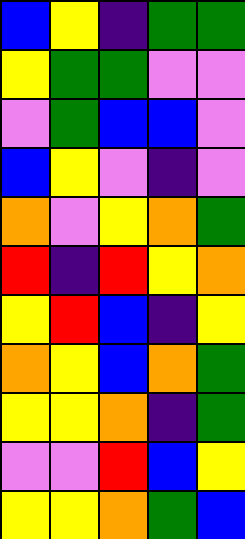[["blue", "yellow", "indigo", "green", "green"], ["yellow", "green", "green", "violet", "violet"], ["violet", "green", "blue", "blue", "violet"], ["blue", "yellow", "violet", "indigo", "violet"], ["orange", "violet", "yellow", "orange", "green"], ["red", "indigo", "red", "yellow", "orange"], ["yellow", "red", "blue", "indigo", "yellow"], ["orange", "yellow", "blue", "orange", "green"], ["yellow", "yellow", "orange", "indigo", "green"], ["violet", "violet", "red", "blue", "yellow"], ["yellow", "yellow", "orange", "green", "blue"]]